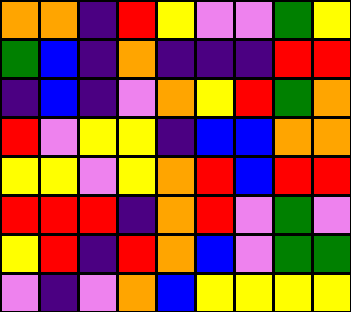[["orange", "orange", "indigo", "red", "yellow", "violet", "violet", "green", "yellow"], ["green", "blue", "indigo", "orange", "indigo", "indigo", "indigo", "red", "red"], ["indigo", "blue", "indigo", "violet", "orange", "yellow", "red", "green", "orange"], ["red", "violet", "yellow", "yellow", "indigo", "blue", "blue", "orange", "orange"], ["yellow", "yellow", "violet", "yellow", "orange", "red", "blue", "red", "red"], ["red", "red", "red", "indigo", "orange", "red", "violet", "green", "violet"], ["yellow", "red", "indigo", "red", "orange", "blue", "violet", "green", "green"], ["violet", "indigo", "violet", "orange", "blue", "yellow", "yellow", "yellow", "yellow"]]